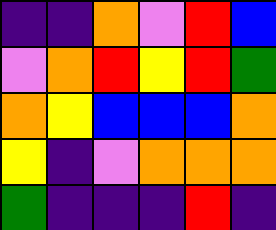[["indigo", "indigo", "orange", "violet", "red", "blue"], ["violet", "orange", "red", "yellow", "red", "green"], ["orange", "yellow", "blue", "blue", "blue", "orange"], ["yellow", "indigo", "violet", "orange", "orange", "orange"], ["green", "indigo", "indigo", "indigo", "red", "indigo"]]